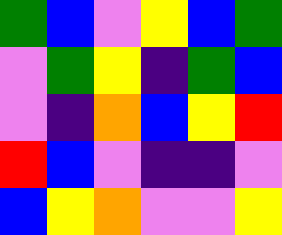[["green", "blue", "violet", "yellow", "blue", "green"], ["violet", "green", "yellow", "indigo", "green", "blue"], ["violet", "indigo", "orange", "blue", "yellow", "red"], ["red", "blue", "violet", "indigo", "indigo", "violet"], ["blue", "yellow", "orange", "violet", "violet", "yellow"]]